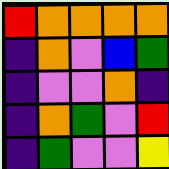[["red", "orange", "orange", "orange", "orange"], ["indigo", "orange", "violet", "blue", "green"], ["indigo", "violet", "violet", "orange", "indigo"], ["indigo", "orange", "green", "violet", "red"], ["indigo", "green", "violet", "violet", "yellow"]]